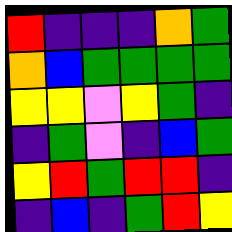[["red", "indigo", "indigo", "indigo", "orange", "green"], ["orange", "blue", "green", "green", "green", "green"], ["yellow", "yellow", "violet", "yellow", "green", "indigo"], ["indigo", "green", "violet", "indigo", "blue", "green"], ["yellow", "red", "green", "red", "red", "indigo"], ["indigo", "blue", "indigo", "green", "red", "yellow"]]